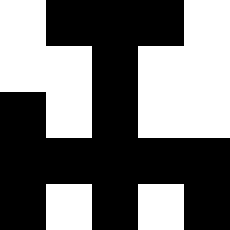[["white", "black", "black", "black", "white"], ["white", "white", "black", "white", "white"], ["black", "white", "black", "white", "white"], ["black", "black", "black", "black", "black"], ["black", "white", "black", "white", "black"]]